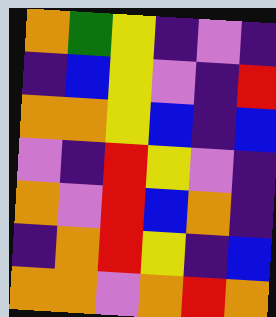[["orange", "green", "yellow", "indigo", "violet", "indigo"], ["indigo", "blue", "yellow", "violet", "indigo", "red"], ["orange", "orange", "yellow", "blue", "indigo", "blue"], ["violet", "indigo", "red", "yellow", "violet", "indigo"], ["orange", "violet", "red", "blue", "orange", "indigo"], ["indigo", "orange", "red", "yellow", "indigo", "blue"], ["orange", "orange", "violet", "orange", "red", "orange"]]